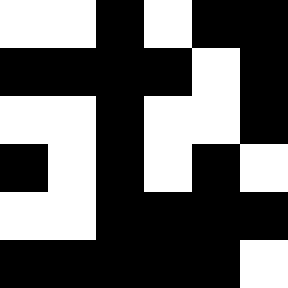[["white", "white", "black", "white", "black", "black"], ["black", "black", "black", "black", "white", "black"], ["white", "white", "black", "white", "white", "black"], ["black", "white", "black", "white", "black", "white"], ["white", "white", "black", "black", "black", "black"], ["black", "black", "black", "black", "black", "white"]]